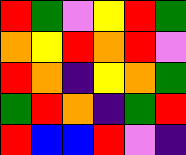[["red", "green", "violet", "yellow", "red", "green"], ["orange", "yellow", "red", "orange", "red", "violet"], ["red", "orange", "indigo", "yellow", "orange", "green"], ["green", "red", "orange", "indigo", "green", "red"], ["red", "blue", "blue", "red", "violet", "indigo"]]